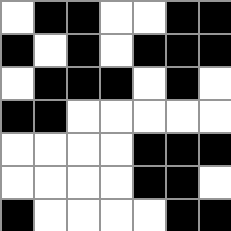[["white", "black", "black", "white", "white", "black", "black"], ["black", "white", "black", "white", "black", "black", "black"], ["white", "black", "black", "black", "white", "black", "white"], ["black", "black", "white", "white", "white", "white", "white"], ["white", "white", "white", "white", "black", "black", "black"], ["white", "white", "white", "white", "black", "black", "white"], ["black", "white", "white", "white", "white", "black", "black"]]